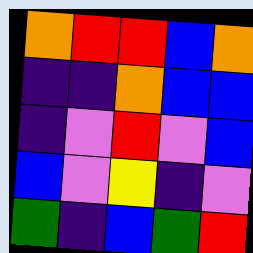[["orange", "red", "red", "blue", "orange"], ["indigo", "indigo", "orange", "blue", "blue"], ["indigo", "violet", "red", "violet", "blue"], ["blue", "violet", "yellow", "indigo", "violet"], ["green", "indigo", "blue", "green", "red"]]